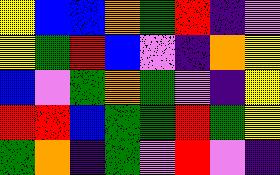[["yellow", "blue", "blue", "orange", "green", "red", "indigo", "violet"], ["yellow", "green", "red", "blue", "violet", "indigo", "orange", "yellow"], ["blue", "violet", "green", "orange", "green", "violet", "indigo", "yellow"], ["red", "red", "blue", "green", "green", "red", "green", "yellow"], ["green", "orange", "indigo", "green", "violet", "red", "violet", "indigo"]]